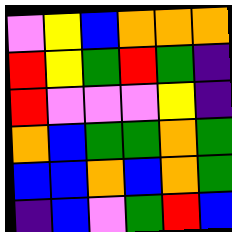[["violet", "yellow", "blue", "orange", "orange", "orange"], ["red", "yellow", "green", "red", "green", "indigo"], ["red", "violet", "violet", "violet", "yellow", "indigo"], ["orange", "blue", "green", "green", "orange", "green"], ["blue", "blue", "orange", "blue", "orange", "green"], ["indigo", "blue", "violet", "green", "red", "blue"]]